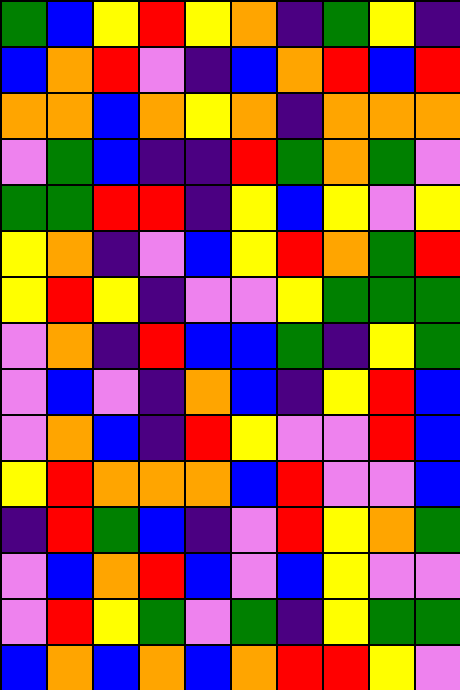[["green", "blue", "yellow", "red", "yellow", "orange", "indigo", "green", "yellow", "indigo"], ["blue", "orange", "red", "violet", "indigo", "blue", "orange", "red", "blue", "red"], ["orange", "orange", "blue", "orange", "yellow", "orange", "indigo", "orange", "orange", "orange"], ["violet", "green", "blue", "indigo", "indigo", "red", "green", "orange", "green", "violet"], ["green", "green", "red", "red", "indigo", "yellow", "blue", "yellow", "violet", "yellow"], ["yellow", "orange", "indigo", "violet", "blue", "yellow", "red", "orange", "green", "red"], ["yellow", "red", "yellow", "indigo", "violet", "violet", "yellow", "green", "green", "green"], ["violet", "orange", "indigo", "red", "blue", "blue", "green", "indigo", "yellow", "green"], ["violet", "blue", "violet", "indigo", "orange", "blue", "indigo", "yellow", "red", "blue"], ["violet", "orange", "blue", "indigo", "red", "yellow", "violet", "violet", "red", "blue"], ["yellow", "red", "orange", "orange", "orange", "blue", "red", "violet", "violet", "blue"], ["indigo", "red", "green", "blue", "indigo", "violet", "red", "yellow", "orange", "green"], ["violet", "blue", "orange", "red", "blue", "violet", "blue", "yellow", "violet", "violet"], ["violet", "red", "yellow", "green", "violet", "green", "indigo", "yellow", "green", "green"], ["blue", "orange", "blue", "orange", "blue", "orange", "red", "red", "yellow", "violet"]]